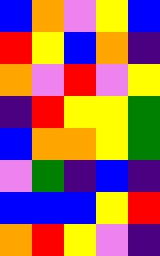[["blue", "orange", "violet", "yellow", "blue"], ["red", "yellow", "blue", "orange", "indigo"], ["orange", "violet", "red", "violet", "yellow"], ["indigo", "red", "yellow", "yellow", "green"], ["blue", "orange", "orange", "yellow", "green"], ["violet", "green", "indigo", "blue", "indigo"], ["blue", "blue", "blue", "yellow", "red"], ["orange", "red", "yellow", "violet", "indigo"]]